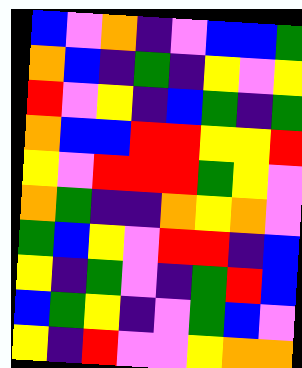[["blue", "violet", "orange", "indigo", "violet", "blue", "blue", "green"], ["orange", "blue", "indigo", "green", "indigo", "yellow", "violet", "yellow"], ["red", "violet", "yellow", "indigo", "blue", "green", "indigo", "green"], ["orange", "blue", "blue", "red", "red", "yellow", "yellow", "red"], ["yellow", "violet", "red", "red", "red", "green", "yellow", "violet"], ["orange", "green", "indigo", "indigo", "orange", "yellow", "orange", "violet"], ["green", "blue", "yellow", "violet", "red", "red", "indigo", "blue"], ["yellow", "indigo", "green", "violet", "indigo", "green", "red", "blue"], ["blue", "green", "yellow", "indigo", "violet", "green", "blue", "violet"], ["yellow", "indigo", "red", "violet", "violet", "yellow", "orange", "orange"]]